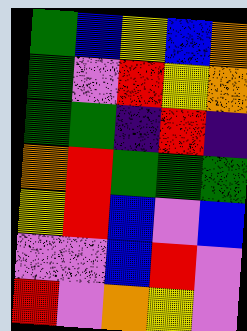[["green", "blue", "yellow", "blue", "orange"], ["green", "violet", "red", "yellow", "orange"], ["green", "green", "indigo", "red", "indigo"], ["orange", "red", "green", "green", "green"], ["yellow", "red", "blue", "violet", "blue"], ["violet", "violet", "blue", "red", "violet"], ["red", "violet", "orange", "yellow", "violet"]]